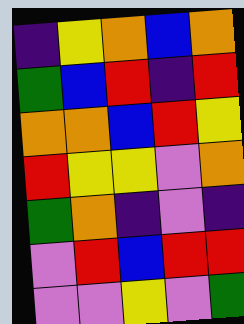[["indigo", "yellow", "orange", "blue", "orange"], ["green", "blue", "red", "indigo", "red"], ["orange", "orange", "blue", "red", "yellow"], ["red", "yellow", "yellow", "violet", "orange"], ["green", "orange", "indigo", "violet", "indigo"], ["violet", "red", "blue", "red", "red"], ["violet", "violet", "yellow", "violet", "green"]]